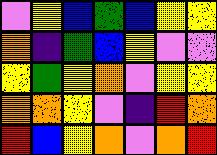[["violet", "yellow", "blue", "green", "blue", "yellow", "yellow"], ["orange", "indigo", "green", "blue", "yellow", "violet", "violet"], ["yellow", "green", "yellow", "orange", "violet", "yellow", "yellow"], ["orange", "orange", "yellow", "violet", "indigo", "red", "orange"], ["red", "blue", "yellow", "orange", "violet", "orange", "red"]]